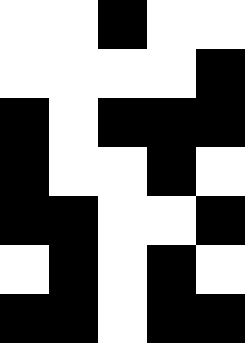[["white", "white", "black", "white", "white"], ["white", "white", "white", "white", "black"], ["black", "white", "black", "black", "black"], ["black", "white", "white", "black", "white"], ["black", "black", "white", "white", "black"], ["white", "black", "white", "black", "white"], ["black", "black", "white", "black", "black"]]